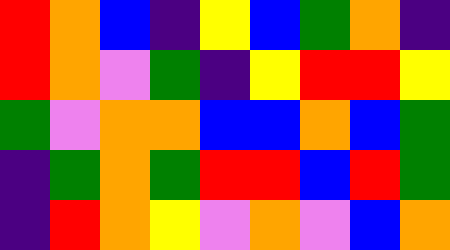[["red", "orange", "blue", "indigo", "yellow", "blue", "green", "orange", "indigo"], ["red", "orange", "violet", "green", "indigo", "yellow", "red", "red", "yellow"], ["green", "violet", "orange", "orange", "blue", "blue", "orange", "blue", "green"], ["indigo", "green", "orange", "green", "red", "red", "blue", "red", "green"], ["indigo", "red", "orange", "yellow", "violet", "orange", "violet", "blue", "orange"]]